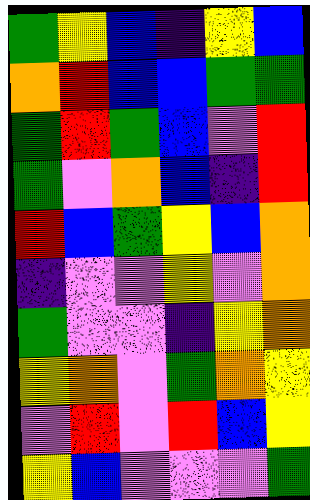[["green", "yellow", "blue", "indigo", "yellow", "blue"], ["orange", "red", "blue", "blue", "green", "green"], ["green", "red", "green", "blue", "violet", "red"], ["green", "violet", "orange", "blue", "indigo", "red"], ["red", "blue", "green", "yellow", "blue", "orange"], ["indigo", "violet", "violet", "yellow", "violet", "orange"], ["green", "violet", "violet", "indigo", "yellow", "orange"], ["yellow", "orange", "violet", "green", "orange", "yellow"], ["violet", "red", "violet", "red", "blue", "yellow"], ["yellow", "blue", "violet", "violet", "violet", "green"]]